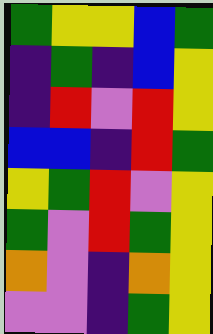[["green", "yellow", "yellow", "blue", "green"], ["indigo", "green", "indigo", "blue", "yellow"], ["indigo", "red", "violet", "red", "yellow"], ["blue", "blue", "indigo", "red", "green"], ["yellow", "green", "red", "violet", "yellow"], ["green", "violet", "red", "green", "yellow"], ["orange", "violet", "indigo", "orange", "yellow"], ["violet", "violet", "indigo", "green", "yellow"]]